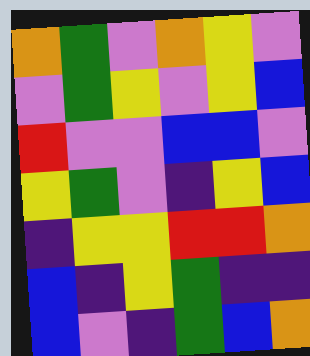[["orange", "green", "violet", "orange", "yellow", "violet"], ["violet", "green", "yellow", "violet", "yellow", "blue"], ["red", "violet", "violet", "blue", "blue", "violet"], ["yellow", "green", "violet", "indigo", "yellow", "blue"], ["indigo", "yellow", "yellow", "red", "red", "orange"], ["blue", "indigo", "yellow", "green", "indigo", "indigo"], ["blue", "violet", "indigo", "green", "blue", "orange"]]